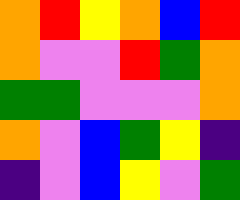[["orange", "red", "yellow", "orange", "blue", "red"], ["orange", "violet", "violet", "red", "green", "orange"], ["green", "green", "violet", "violet", "violet", "orange"], ["orange", "violet", "blue", "green", "yellow", "indigo"], ["indigo", "violet", "blue", "yellow", "violet", "green"]]